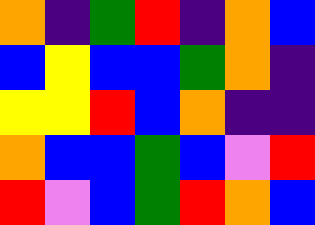[["orange", "indigo", "green", "red", "indigo", "orange", "blue"], ["blue", "yellow", "blue", "blue", "green", "orange", "indigo"], ["yellow", "yellow", "red", "blue", "orange", "indigo", "indigo"], ["orange", "blue", "blue", "green", "blue", "violet", "red"], ["red", "violet", "blue", "green", "red", "orange", "blue"]]